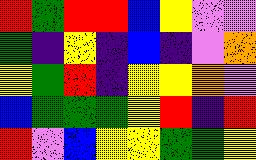[["red", "green", "red", "red", "blue", "yellow", "violet", "violet"], ["green", "indigo", "yellow", "indigo", "blue", "indigo", "violet", "orange"], ["yellow", "green", "red", "indigo", "yellow", "yellow", "orange", "violet"], ["blue", "green", "green", "green", "yellow", "red", "indigo", "red"], ["red", "violet", "blue", "yellow", "yellow", "green", "green", "yellow"]]